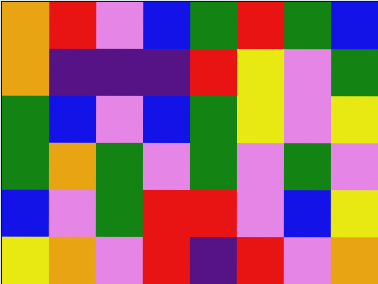[["orange", "red", "violet", "blue", "green", "red", "green", "blue"], ["orange", "indigo", "indigo", "indigo", "red", "yellow", "violet", "green"], ["green", "blue", "violet", "blue", "green", "yellow", "violet", "yellow"], ["green", "orange", "green", "violet", "green", "violet", "green", "violet"], ["blue", "violet", "green", "red", "red", "violet", "blue", "yellow"], ["yellow", "orange", "violet", "red", "indigo", "red", "violet", "orange"]]